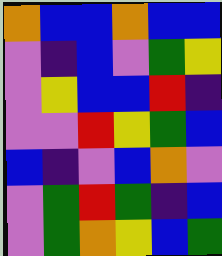[["orange", "blue", "blue", "orange", "blue", "blue"], ["violet", "indigo", "blue", "violet", "green", "yellow"], ["violet", "yellow", "blue", "blue", "red", "indigo"], ["violet", "violet", "red", "yellow", "green", "blue"], ["blue", "indigo", "violet", "blue", "orange", "violet"], ["violet", "green", "red", "green", "indigo", "blue"], ["violet", "green", "orange", "yellow", "blue", "green"]]